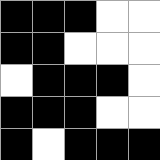[["black", "black", "black", "white", "white"], ["black", "black", "white", "white", "white"], ["white", "black", "black", "black", "white"], ["black", "black", "black", "white", "white"], ["black", "white", "black", "black", "black"]]